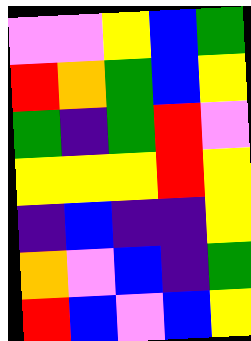[["violet", "violet", "yellow", "blue", "green"], ["red", "orange", "green", "blue", "yellow"], ["green", "indigo", "green", "red", "violet"], ["yellow", "yellow", "yellow", "red", "yellow"], ["indigo", "blue", "indigo", "indigo", "yellow"], ["orange", "violet", "blue", "indigo", "green"], ["red", "blue", "violet", "blue", "yellow"]]